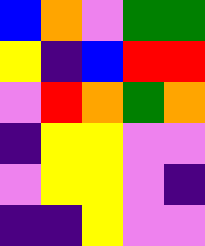[["blue", "orange", "violet", "green", "green"], ["yellow", "indigo", "blue", "red", "red"], ["violet", "red", "orange", "green", "orange"], ["indigo", "yellow", "yellow", "violet", "violet"], ["violet", "yellow", "yellow", "violet", "indigo"], ["indigo", "indigo", "yellow", "violet", "violet"]]